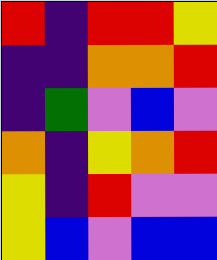[["red", "indigo", "red", "red", "yellow"], ["indigo", "indigo", "orange", "orange", "red"], ["indigo", "green", "violet", "blue", "violet"], ["orange", "indigo", "yellow", "orange", "red"], ["yellow", "indigo", "red", "violet", "violet"], ["yellow", "blue", "violet", "blue", "blue"]]